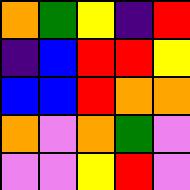[["orange", "green", "yellow", "indigo", "red"], ["indigo", "blue", "red", "red", "yellow"], ["blue", "blue", "red", "orange", "orange"], ["orange", "violet", "orange", "green", "violet"], ["violet", "violet", "yellow", "red", "violet"]]